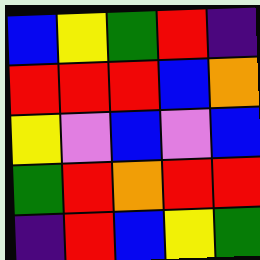[["blue", "yellow", "green", "red", "indigo"], ["red", "red", "red", "blue", "orange"], ["yellow", "violet", "blue", "violet", "blue"], ["green", "red", "orange", "red", "red"], ["indigo", "red", "blue", "yellow", "green"]]